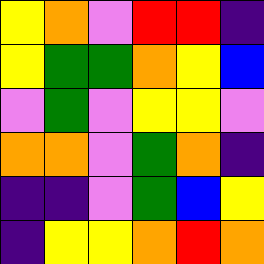[["yellow", "orange", "violet", "red", "red", "indigo"], ["yellow", "green", "green", "orange", "yellow", "blue"], ["violet", "green", "violet", "yellow", "yellow", "violet"], ["orange", "orange", "violet", "green", "orange", "indigo"], ["indigo", "indigo", "violet", "green", "blue", "yellow"], ["indigo", "yellow", "yellow", "orange", "red", "orange"]]